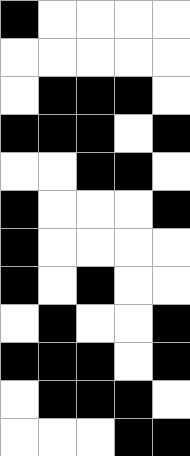[["black", "white", "white", "white", "white"], ["white", "white", "white", "white", "white"], ["white", "black", "black", "black", "white"], ["black", "black", "black", "white", "black"], ["white", "white", "black", "black", "white"], ["black", "white", "white", "white", "black"], ["black", "white", "white", "white", "white"], ["black", "white", "black", "white", "white"], ["white", "black", "white", "white", "black"], ["black", "black", "black", "white", "black"], ["white", "black", "black", "black", "white"], ["white", "white", "white", "black", "black"]]